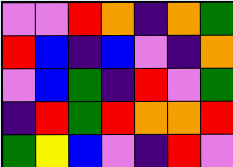[["violet", "violet", "red", "orange", "indigo", "orange", "green"], ["red", "blue", "indigo", "blue", "violet", "indigo", "orange"], ["violet", "blue", "green", "indigo", "red", "violet", "green"], ["indigo", "red", "green", "red", "orange", "orange", "red"], ["green", "yellow", "blue", "violet", "indigo", "red", "violet"]]